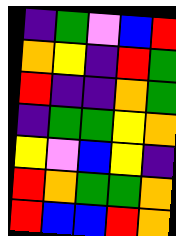[["indigo", "green", "violet", "blue", "red"], ["orange", "yellow", "indigo", "red", "green"], ["red", "indigo", "indigo", "orange", "green"], ["indigo", "green", "green", "yellow", "orange"], ["yellow", "violet", "blue", "yellow", "indigo"], ["red", "orange", "green", "green", "orange"], ["red", "blue", "blue", "red", "orange"]]